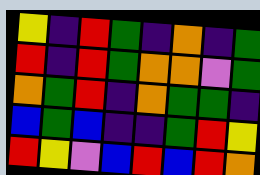[["yellow", "indigo", "red", "green", "indigo", "orange", "indigo", "green"], ["red", "indigo", "red", "green", "orange", "orange", "violet", "green"], ["orange", "green", "red", "indigo", "orange", "green", "green", "indigo"], ["blue", "green", "blue", "indigo", "indigo", "green", "red", "yellow"], ["red", "yellow", "violet", "blue", "red", "blue", "red", "orange"]]